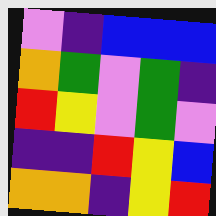[["violet", "indigo", "blue", "blue", "blue"], ["orange", "green", "violet", "green", "indigo"], ["red", "yellow", "violet", "green", "violet"], ["indigo", "indigo", "red", "yellow", "blue"], ["orange", "orange", "indigo", "yellow", "red"]]